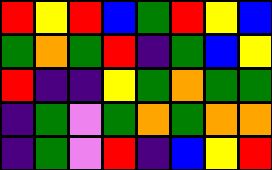[["red", "yellow", "red", "blue", "green", "red", "yellow", "blue"], ["green", "orange", "green", "red", "indigo", "green", "blue", "yellow"], ["red", "indigo", "indigo", "yellow", "green", "orange", "green", "green"], ["indigo", "green", "violet", "green", "orange", "green", "orange", "orange"], ["indigo", "green", "violet", "red", "indigo", "blue", "yellow", "red"]]